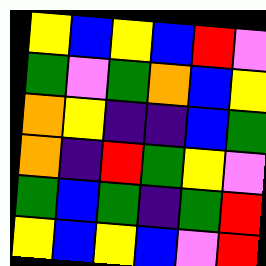[["yellow", "blue", "yellow", "blue", "red", "violet"], ["green", "violet", "green", "orange", "blue", "yellow"], ["orange", "yellow", "indigo", "indigo", "blue", "green"], ["orange", "indigo", "red", "green", "yellow", "violet"], ["green", "blue", "green", "indigo", "green", "red"], ["yellow", "blue", "yellow", "blue", "violet", "red"]]